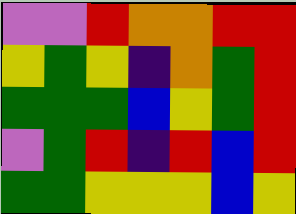[["violet", "violet", "red", "orange", "orange", "red", "red"], ["yellow", "green", "yellow", "indigo", "orange", "green", "red"], ["green", "green", "green", "blue", "yellow", "green", "red"], ["violet", "green", "red", "indigo", "red", "blue", "red"], ["green", "green", "yellow", "yellow", "yellow", "blue", "yellow"]]